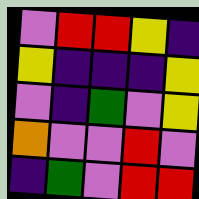[["violet", "red", "red", "yellow", "indigo"], ["yellow", "indigo", "indigo", "indigo", "yellow"], ["violet", "indigo", "green", "violet", "yellow"], ["orange", "violet", "violet", "red", "violet"], ["indigo", "green", "violet", "red", "red"]]